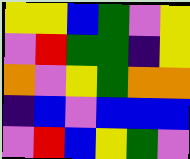[["yellow", "yellow", "blue", "green", "violet", "yellow"], ["violet", "red", "green", "green", "indigo", "yellow"], ["orange", "violet", "yellow", "green", "orange", "orange"], ["indigo", "blue", "violet", "blue", "blue", "blue"], ["violet", "red", "blue", "yellow", "green", "violet"]]